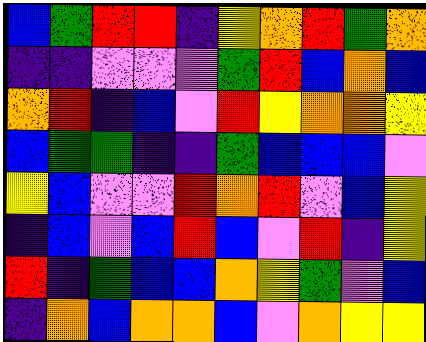[["blue", "green", "red", "red", "indigo", "yellow", "orange", "red", "green", "orange"], ["indigo", "indigo", "violet", "violet", "violet", "green", "red", "blue", "orange", "blue"], ["orange", "red", "indigo", "blue", "violet", "red", "yellow", "orange", "orange", "yellow"], ["blue", "green", "green", "indigo", "indigo", "green", "blue", "blue", "blue", "violet"], ["yellow", "blue", "violet", "violet", "red", "orange", "red", "violet", "blue", "yellow"], ["indigo", "blue", "violet", "blue", "red", "blue", "violet", "red", "indigo", "yellow"], ["red", "indigo", "green", "blue", "blue", "orange", "yellow", "green", "violet", "blue"], ["indigo", "orange", "blue", "orange", "orange", "blue", "violet", "orange", "yellow", "yellow"]]